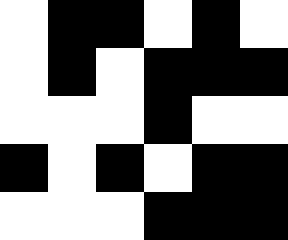[["white", "black", "black", "white", "black", "white"], ["white", "black", "white", "black", "black", "black"], ["white", "white", "white", "black", "white", "white"], ["black", "white", "black", "white", "black", "black"], ["white", "white", "white", "black", "black", "black"]]